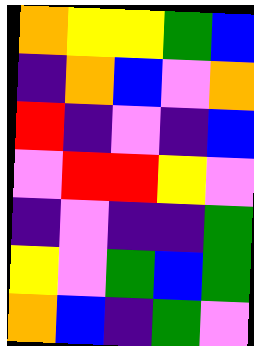[["orange", "yellow", "yellow", "green", "blue"], ["indigo", "orange", "blue", "violet", "orange"], ["red", "indigo", "violet", "indigo", "blue"], ["violet", "red", "red", "yellow", "violet"], ["indigo", "violet", "indigo", "indigo", "green"], ["yellow", "violet", "green", "blue", "green"], ["orange", "blue", "indigo", "green", "violet"]]